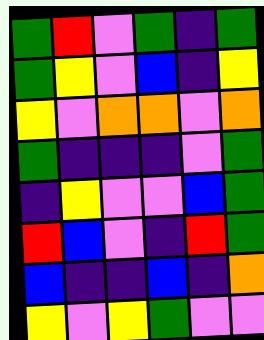[["green", "red", "violet", "green", "indigo", "green"], ["green", "yellow", "violet", "blue", "indigo", "yellow"], ["yellow", "violet", "orange", "orange", "violet", "orange"], ["green", "indigo", "indigo", "indigo", "violet", "green"], ["indigo", "yellow", "violet", "violet", "blue", "green"], ["red", "blue", "violet", "indigo", "red", "green"], ["blue", "indigo", "indigo", "blue", "indigo", "orange"], ["yellow", "violet", "yellow", "green", "violet", "violet"]]